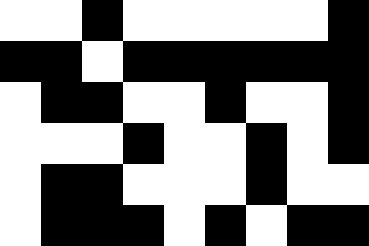[["white", "white", "black", "white", "white", "white", "white", "white", "black"], ["black", "black", "white", "black", "black", "black", "black", "black", "black"], ["white", "black", "black", "white", "white", "black", "white", "white", "black"], ["white", "white", "white", "black", "white", "white", "black", "white", "black"], ["white", "black", "black", "white", "white", "white", "black", "white", "white"], ["white", "black", "black", "black", "white", "black", "white", "black", "black"]]